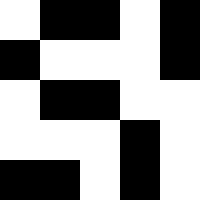[["white", "black", "black", "white", "black"], ["black", "white", "white", "white", "black"], ["white", "black", "black", "white", "white"], ["white", "white", "white", "black", "white"], ["black", "black", "white", "black", "white"]]